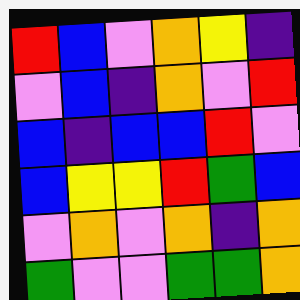[["red", "blue", "violet", "orange", "yellow", "indigo"], ["violet", "blue", "indigo", "orange", "violet", "red"], ["blue", "indigo", "blue", "blue", "red", "violet"], ["blue", "yellow", "yellow", "red", "green", "blue"], ["violet", "orange", "violet", "orange", "indigo", "orange"], ["green", "violet", "violet", "green", "green", "orange"]]